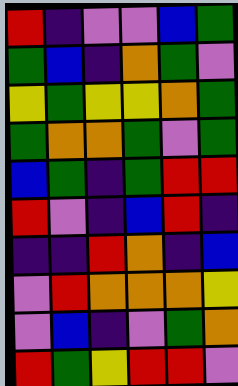[["red", "indigo", "violet", "violet", "blue", "green"], ["green", "blue", "indigo", "orange", "green", "violet"], ["yellow", "green", "yellow", "yellow", "orange", "green"], ["green", "orange", "orange", "green", "violet", "green"], ["blue", "green", "indigo", "green", "red", "red"], ["red", "violet", "indigo", "blue", "red", "indigo"], ["indigo", "indigo", "red", "orange", "indigo", "blue"], ["violet", "red", "orange", "orange", "orange", "yellow"], ["violet", "blue", "indigo", "violet", "green", "orange"], ["red", "green", "yellow", "red", "red", "violet"]]